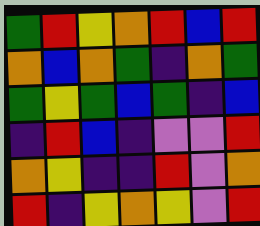[["green", "red", "yellow", "orange", "red", "blue", "red"], ["orange", "blue", "orange", "green", "indigo", "orange", "green"], ["green", "yellow", "green", "blue", "green", "indigo", "blue"], ["indigo", "red", "blue", "indigo", "violet", "violet", "red"], ["orange", "yellow", "indigo", "indigo", "red", "violet", "orange"], ["red", "indigo", "yellow", "orange", "yellow", "violet", "red"]]